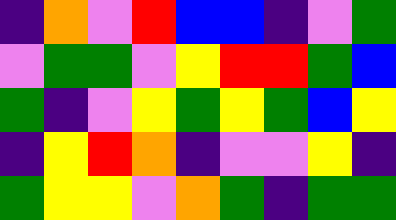[["indigo", "orange", "violet", "red", "blue", "blue", "indigo", "violet", "green"], ["violet", "green", "green", "violet", "yellow", "red", "red", "green", "blue"], ["green", "indigo", "violet", "yellow", "green", "yellow", "green", "blue", "yellow"], ["indigo", "yellow", "red", "orange", "indigo", "violet", "violet", "yellow", "indigo"], ["green", "yellow", "yellow", "violet", "orange", "green", "indigo", "green", "green"]]